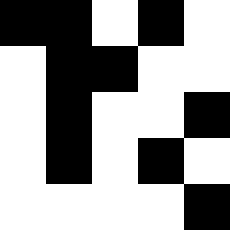[["black", "black", "white", "black", "white"], ["white", "black", "black", "white", "white"], ["white", "black", "white", "white", "black"], ["white", "black", "white", "black", "white"], ["white", "white", "white", "white", "black"]]